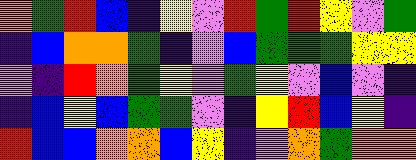[["orange", "green", "red", "blue", "indigo", "yellow", "violet", "red", "green", "red", "yellow", "violet", "green"], ["indigo", "blue", "orange", "orange", "green", "indigo", "violet", "blue", "green", "green", "green", "yellow", "yellow"], ["violet", "indigo", "red", "orange", "green", "yellow", "violet", "green", "yellow", "violet", "blue", "violet", "indigo"], ["indigo", "blue", "yellow", "blue", "green", "green", "violet", "indigo", "yellow", "red", "blue", "yellow", "indigo"], ["red", "blue", "blue", "orange", "orange", "blue", "yellow", "indigo", "violet", "orange", "green", "orange", "orange"]]